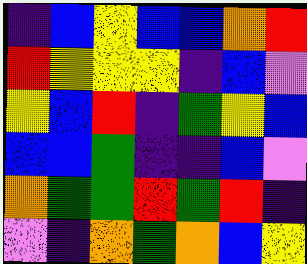[["indigo", "blue", "yellow", "blue", "blue", "orange", "red"], ["red", "yellow", "yellow", "yellow", "indigo", "blue", "violet"], ["yellow", "blue", "red", "indigo", "green", "yellow", "blue"], ["blue", "blue", "green", "indigo", "indigo", "blue", "violet"], ["orange", "green", "green", "red", "green", "red", "indigo"], ["violet", "indigo", "orange", "green", "orange", "blue", "yellow"]]